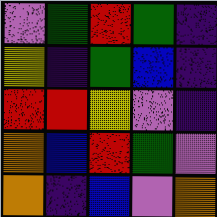[["violet", "green", "red", "green", "indigo"], ["yellow", "indigo", "green", "blue", "indigo"], ["red", "red", "yellow", "violet", "indigo"], ["orange", "blue", "red", "green", "violet"], ["orange", "indigo", "blue", "violet", "orange"]]